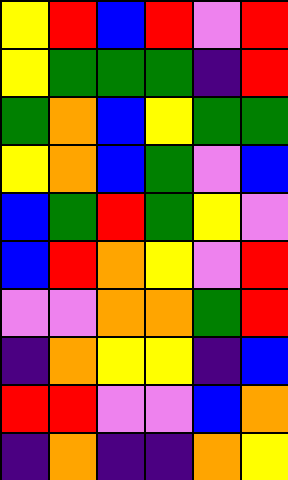[["yellow", "red", "blue", "red", "violet", "red"], ["yellow", "green", "green", "green", "indigo", "red"], ["green", "orange", "blue", "yellow", "green", "green"], ["yellow", "orange", "blue", "green", "violet", "blue"], ["blue", "green", "red", "green", "yellow", "violet"], ["blue", "red", "orange", "yellow", "violet", "red"], ["violet", "violet", "orange", "orange", "green", "red"], ["indigo", "orange", "yellow", "yellow", "indigo", "blue"], ["red", "red", "violet", "violet", "blue", "orange"], ["indigo", "orange", "indigo", "indigo", "orange", "yellow"]]